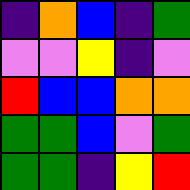[["indigo", "orange", "blue", "indigo", "green"], ["violet", "violet", "yellow", "indigo", "violet"], ["red", "blue", "blue", "orange", "orange"], ["green", "green", "blue", "violet", "green"], ["green", "green", "indigo", "yellow", "red"]]